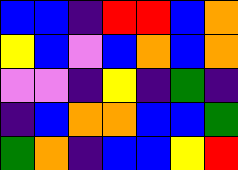[["blue", "blue", "indigo", "red", "red", "blue", "orange"], ["yellow", "blue", "violet", "blue", "orange", "blue", "orange"], ["violet", "violet", "indigo", "yellow", "indigo", "green", "indigo"], ["indigo", "blue", "orange", "orange", "blue", "blue", "green"], ["green", "orange", "indigo", "blue", "blue", "yellow", "red"]]